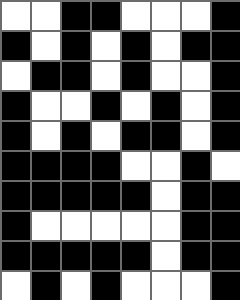[["white", "white", "black", "black", "white", "white", "white", "black"], ["black", "white", "black", "white", "black", "white", "black", "black"], ["white", "black", "black", "white", "black", "white", "white", "black"], ["black", "white", "white", "black", "white", "black", "white", "black"], ["black", "white", "black", "white", "black", "black", "white", "black"], ["black", "black", "black", "black", "white", "white", "black", "white"], ["black", "black", "black", "black", "black", "white", "black", "black"], ["black", "white", "white", "white", "white", "white", "black", "black"], ["black", "black", "black", "black", "black", "white", "black", "black"], ["white", "black", "white", "black", "white", "white", "white", "black"]]